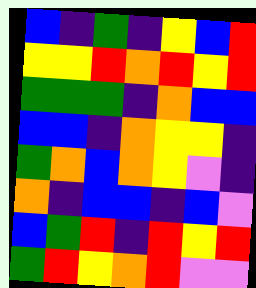[["blue", "indigo", "green", "indigo", "yellow", "blue", "red"], ["yellow", "yellow", "red", "orange", "red", "yellow", "red"], ["green", "green", "green", "indigo", "orange", "blue", "blue"], ["blue", "blue", "indigo", "orange", "yellow", "yellow", "indigo"], ["green", "orange", "blue", "orange", "yellow", "violet", "indigo"], ["orange", "indigo", "blue", "blue", "indigo", "blue", "violet"], ["blue", "green", "red", "indigo", "red", "yellow", "red"], ["green", "red", "yellow", "orange", "red", "violet", "violet"]]